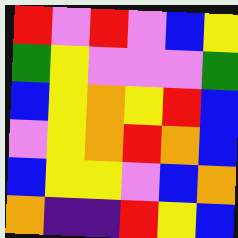[["red", "violet", "red", "violet", "blue", "yellow"], ["green", "yellow", "violet", "violet", "violet", "green"], ["blue", "yellow", "orange", "yellow", "red", "blue"], ["violet", "yellow", "orange", "red", "orange", "blue"], ["blue", "yellow", "yellow", "violet", "blue", "orange"], ["orange", "indigo", "indigo", "red", "yellow", "blue"]]